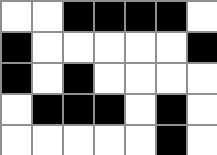[["white", "white", "black", "black", "black", "black", "white"], ["black", "white", "white", "white", "white", "white", "black"], ["black", "white", "black", "white", "white", "white", "white"], ["white", "black", "black", "black", "white", "black", "white"], ["white", "white", "white", "white", "white", "black", "white"]]